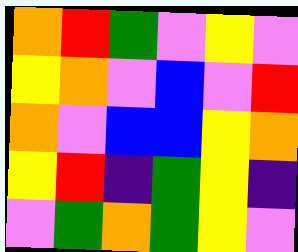[["orange", "red", "green", "violet", "yellow", "violet"], ["yellow", "orange", "violet", "blue", "violet", "red"], ["orange", "violet", "blue", "blue", "yellow", "orange"], ["yellow", "red", "indigo", "green", "yellow", "indigo"], ["violet", "green", "orange", "green", "yellow", "violet"]]